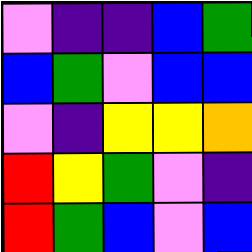[["violet", "indigo", "indigo", "blue", "green"], ["blue", "green", "violet", "blue", "blue"], ["violet", "indigo", "yellow", "yellow", "orange"], ["red", "yellow", "green", "violet", "indigo"], ["red", "green", "blue", "violet", "blue"]]